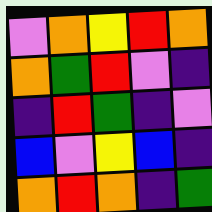[["violet", "orange", "yellow", "red", "orange"], ["orange", "green", "red", "violet", "indigo"], ["indigo", "red", "green", "indigo", "violet"], ["blue", "violet", "yellow", "blue", "indigo"], ["orange", "red", "orange", "indigo", "green"]]